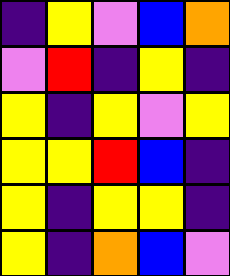[["indigo", "yellow", "violet", "blue", "orange"], ["violet", "red", "indigo", "yellow", "indigo"], ["yellow", "indigo", "yellow", "violet", "yellow"], ["yellow", "yellow", "red", "blue", "indigo"], ["yellow", "indigo", "yellow", "yellow", "indigo"], ["yellow", "indigo", "orange", "blue", "violet"]]